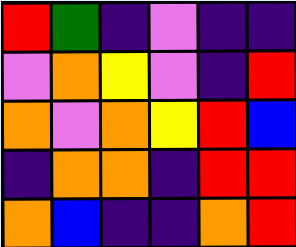[["red", "green", "indigo", "violet", "indigo", "indigo"], ["violet", "orange", "yellow", "violet", "indigo", "red"], ["orange", "violet", "orange", "yellow", "red", "blue"], ["indigo", "orange", "orange", "indigo", "red", "red"], ["orange", "blue", "indigo", "indigo", "orange", "red"]]